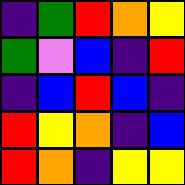[["indigo", "green", "red", "orange", "yellow"], ["green", "violet", "blue", "indigo", "red"], ["indigo", "blue", "red", "blue", "indigo"], ["red", "yellow", "orange", "indigo", "blue"], ["red", "orange", "indigo", "yellow", "yellow"]]